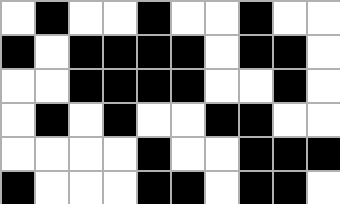[["white", "black", "white", "white", "black", "white", "white", "black", "white", "white"], ["black", "white", "black", "black", "black", "black", "white", "black", "black", "white"], ["white", "white", "black", "black", "black", "black", "white", "white", "black", "white"], ["white", "black", "white", "black", "white", "white", "black", "black", "white", "white"], ["white", "white", "white", "white", "black", "white", "white", "black", "black", "black"], ["black", "white", "white", "white", "black", "black", "white", "black", "black", "white"]]